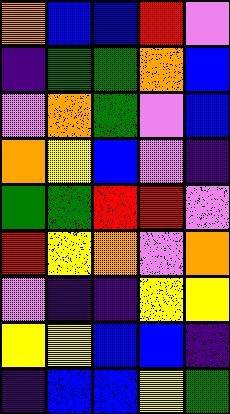[["orange", "blue", "blue", "red", "violet"], ["indigo", "green", "green", "orange", "blue"], ["violet", "orange", "green", "violet", "blue"], ["orange", "yellow", "blue", "violet", "indigo"], ["green", "green", "red", "red", "violet"], ["red", "yellow", "orange", "violet", "orange"], ["violet", "indigo", "indigo", "yellow", "yellow"], ["yellow", "yellow", "blue", "blue", "indigo"], ["indigo", "blue", "blue", "yellow", "green"]]